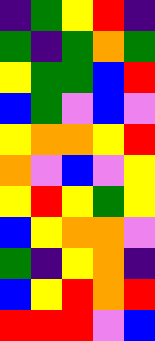[["indigo", "green", "yellow", "red", "indigo"], ["green", "indigo", "green", "orange", "green"], ["yellow", "green", "green", "blue", "red"], ["blue", "green", "violet", "blue", "violet"], ["yellow", "orange", "orange", "yellow", "red"], ["orange", "violet", "blue", "violet", "yellow"], ["yellow", "red", "yellow", "green", "yellow"], ["blue", "yellow", "orange", "orange", "violet"], ["green", "indigo", "yellow", "orange", "indigo"], ["blue", "yellow", "red", "orange", "red"], ["red", "red", "red", "violet", "blue"]]